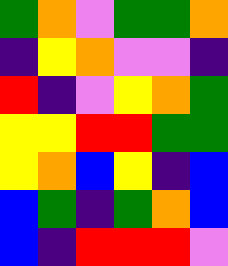[["green", "orange", "violet", "green", "green", "orange"], ["indigo", "yellow", "orange", "violet", "violet", "indigo"], ["red", "indigo", "violet", "yellow", "orange", "green"], ["yellow", "yellow", "red", "red", "green", "green"], ["yellow", "orange", "blue", "yellow", "indigo", "blue"], ["blue", "green", "indigo", "green", "orange", "blue"], ["blue", "indigo", "red", "red", "red", "violet"]]